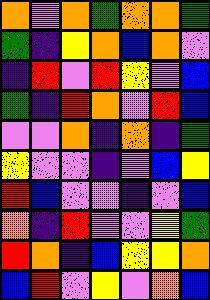[["orange", "violet", "orange", "green", "orange", "orange", "green"], ["green", "indigo", "yellow", "orange", "blue", "orange", "violet"], ["indigo", "red", "violet", "red", "yellow", "violet", "blue"], ["green", "indigo", "red", "orange", "violet", "red", "blue"], ["violet", "violet", "orange", "indigo", "orange", "indigo", "green"], ["yellow", "violet", "violet", "indigo", "violet", "blue", "yellow"], ["red", "blue", "violet", "violet", "indigo", "violet", "blue"], ["orange", "indigo", "red", "violet", "violet", "yellow", "green"], ["red", "orange", "indigo", "blue", "yellow", "yellow", "orange"], ["blue", "red", "violet", "yellow", "violet", "orange", "blue"]]